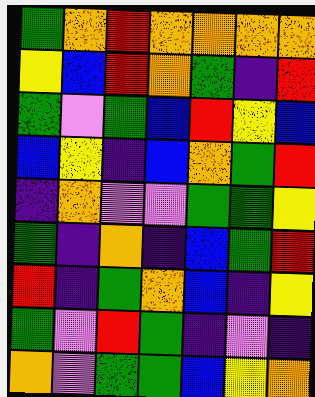[["green", "orange", "red", "orange", "orange", "orange", "orange"], ["yellow", "blue", "red", "orange", "green", "indigo", "red"], ["green", "violet", "green", "blue", "red", "yellow", "blue"], ["blue", "yellow", "indigo", "blue", "orange", "green", "red"], ["indigo", "orange", "violet", "violet", "green", "green", "yellow"], ["green", "indigo", "orange", "indigo", "blue", "green", "red"], ["red", "indigo", "green", "orange", "blue", "indigo", "yellow"], ["green", "violet", "red", "green", "indigo", "violet", "indigo"], ["orange", "violet", "green", "green", "blue", "yellow", "orange"]]